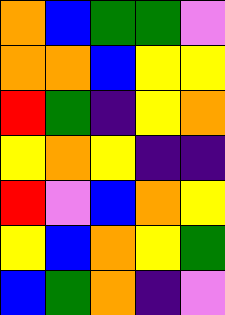[["orange", "blue", "green", "green", "violet"], ["orange", "orange", "blue", "yellow", "yellow"], ["red", "green", "indigo", "yellow", "orange"], ["yellow", "orange", "yellow", "indigo", "indigo"], ["red", "violet", "blue", "orange", "yellow"], ["yellow", "blue", "orange", "yellow", "green"], ["blue", "green", "orange", "indigo", "violet"]]